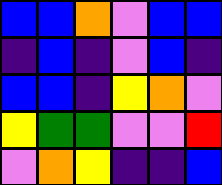[["blue", "blue", "orange", "violet", "blue", "blue"], ["indigo", "blue", "indigo", "violet", "blue", "indigo"], ["blue", "blue", "indigo", "yellow", "orange", "violet"], ["yellow", "green", "green", "violet", "violet", "red"], ["violet", "orange", "yellow", "indigo", "indigo", "blue"]]